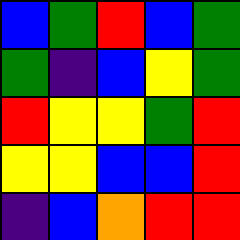[["blue", "green", "red", "blue", "green"], ["green", "indigo", "blue", "yellow", "green"], ["red", "yellow", "yellow", "green", "red"], ["yellow", "yellow", "blue", "blue", "red"], ["indigo", "blue", "orange", "red", "red"]]